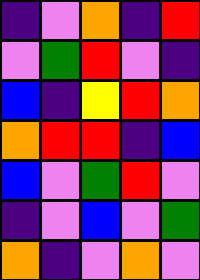[["indigo", "violet", "orange", "indigo", "red"], ["violet", "green", "red", "violet", "indigo"], ["blue", "indigo", "yellow", "red", "orange"], ["orange", "red", "red", "indigo", "blue"], ["blue", "violet", "green", "red", "violet"], ["indigo", "violet", "blue", "violet", "green"], ["orange", "indigo", "violet", "orange", "violet"]]